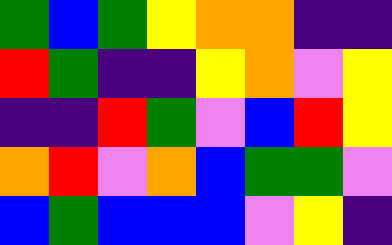[["green", "blue", "green", "yellow", "orange", "orange", "indigo", "indigo"], ["red", "green", "indigo", "indigo", "yellow", "orange", "violet", "yellow"], ["indigo", "indigo", "red", "green", "violet", "blue", "red", "yellow"], ["orange", "red", "violet", "orange", "blue", "green", "green", "violet"], ["blue", "green", "blue", "blue", "blue", "violet", "yellow", "indigo"]]